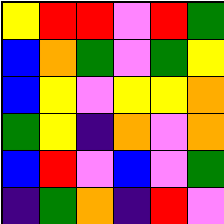[["yellow", "red", "red", "violet", "red", "green"], ["blue", "orange", "green", "violet", "green", "yellow"], ["blue", "yellow", "violet", "yellow", "yellow", "orange"], ["green", "yellow", "indigo", "orange", "violet", "orange"], ["blue", "red", "violet", "blue", "violet", "green"], ["indigo", "green", "orange", "indigo", "red", "violet"]]